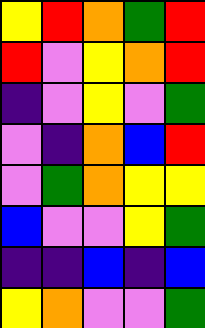[["yellow", "red", "orange", "green", "red"], ["red", "violet", "yellow", "orange", "red"], ["indigo", "violet", "yellow", "violet", "green"], ["violet", "indigo", "orange", "blue", "red"], ["violet", "green", "orange", "yellow", "yellow"], ["blue", "violet", "violet", "yellow", "green"], ["indigo", "indigo", "blue", "indigo", "blue"], ["yellow", "orange", "violet", "violet", "green"]]